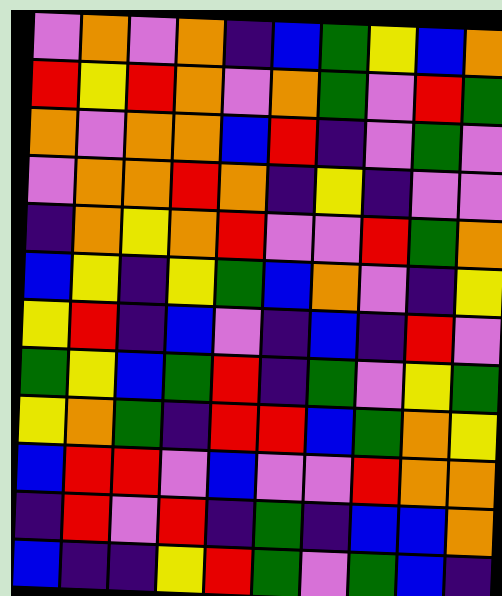[["violet", "orange", "violet", "orange", "indigo", "blue", "green", "yellow", "blue", "orange"], ["red", "yellow", "red", "orange", "violet", "orange", "green", "violet", "red", "green"], ["orange", "violet", "orange", "orange", "blue", "red", "indigo", "violet", "green", "violet"], ["violet", "orange", "orange", "red", "orange", "indigo", "yellow", "indigo", "violet", "violet"], ["indigo", "orange", "yellow", "orange", "red", "violet", "violet", "red", "green", "orange"], ["blue", "yellow", "indigo", "yellow", "green", "blue", "orange", "violet", "indigo", "yellow"], ["yellow", "red", "indigo", "blue", "violet", "indigo", "blue", "indigo", "red", "violet"], ["green", "yellow", "blue", "green", "red", "indigo", "green", "violet", "yellow", "green"], ["yellow", "orange", "green", "indigo", "red", "red", "blue", "green", "orange", "yellow"], ["blue", "red", "red", "violet", "blue", "violet", "violet", "red", "orange", "orange"], ["indigo", "red", "violet", "red", "indigo", "green", "indigo", "blue", "blue", "orange"], ["blue", "indigo", "indigo", "yellow", "red", "green", "violet", "green", "blue", "indigo"]]